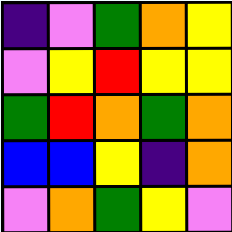[["indigo", "violet", "green", "orange", "yellow"], ["violet", "yellow", "red", "yellow", "yellow"], ["green", "red", "orange", "green", "orange"], ["blue", "blue", "yellow", "indigo", "orange"], ["violet", "orange", "green", "yellow", "violet"]]